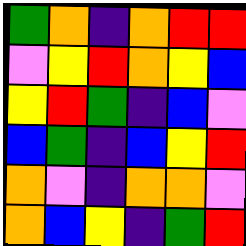[["green", "orange", "indigo", "orange", "red", "red"], ["violet", "yellow", "red", "orange", "yellow", "blue"], ["yellow", "red", "green", "indigo", "blue", "violet"], ["blue", "green", "indigo", "blue", "yellow", "red"], ["orange", "violet", "indigo", "orange", "orange", "violet"], ["orange", "blue", "yellow", "indigo", "green", "red"]]